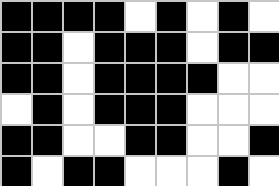[["black", "black", "black", "black", "white", "black", "white", "black", "white"], ["black", "black", "white", "black", "black", "black", "white", "black", "black"], ["black", "black", "white", "black", "black", "black", "black", "white", "white"], ["white", "black", "white", "black", "black", "black", "white", "white", "white"], ["black", "black", "white", "white", "black", "black", "white", "white", "black"], ["black", "white", "black", "black", "white", "white", "white", "black", "white"]]